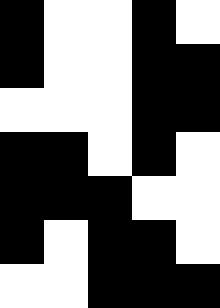[["black", "white", "white", "black", "white"], ["black", "white", "white", "black", "black"], ["white", "white", "white", "black", "black"], ["black", "black", "white", "black", "white"], ["black", "black", "black", "white", "white"], ["black", "white", "black", "black", "white"], ["white", "white", "black", "black", "black"]]